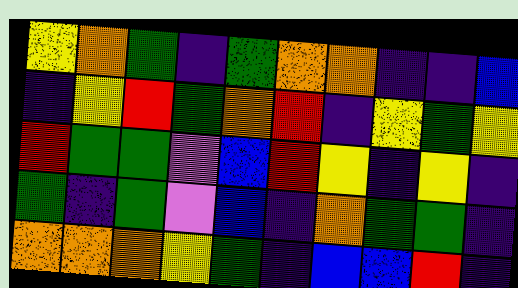[["yellow", "orange", "green", "indigo", "green", "orange", "orange", "indigo", "indigo", "blue"], ["indigo", "yellow", "red", "green", "orange", "red", "indigo", "yellow", "green", "yellow"], ["red", "green", "green", "violet", "blue", "red", "yellow", "indigo", "yellow", "indigo"], ["green", "indigo", "green", "violet", "blue", "indigo", "orange", "green", "green", "indigo"], ["orange", "orange", "orange", "yellow", "green", "indigo", "blue", "blue", "red", "indigo"]]